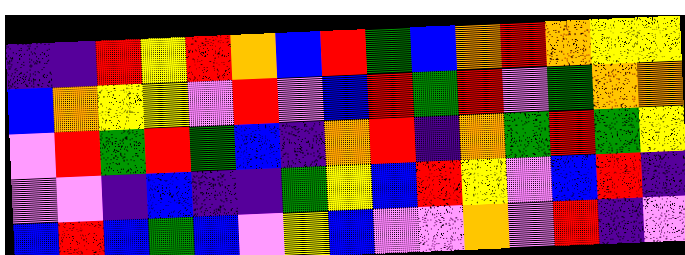[["indigo", "indigo", "red", "yellow", "red", "orange", "blue", "red", "green", "blue", "orange", "red", "orange", "yellow", "yellow"], ["blue", "orange", "yellow", "yellow", "violet", "red", "violet", "blue", "red", "green", "red", "violet", "green", "orange", "orange"], ["violet", "red", "green", "red", "green", "blue", "indigo", "orange", "red", "indigo", "orange", "green", "red", "green", "yellow"], ["violet", "violet", "indigo", "blue", "indigo", "indigo", "green", "yellow", "blue", "red", "yellow", "violet", "blue", "red", "indigo"], ["blue", "red", "blue", "green", "blue", "violet", "yellow", "blue", "violet", "violet", "orange", "violet", "red", "indigo", "violet"]]